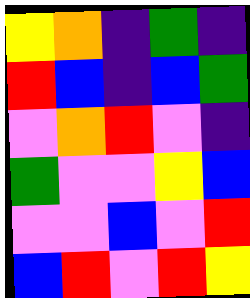[["yellow", "orange", "indigo", "green", "indigo"], ["red", "blue", "indigo", "blue", "green"], ["violet", "orange", "red", "violet", "indigo"], ["green", "violet", "violet", "yellow", "blue"], ["violet", "violet", "blue", "violet", "red"], ["blue", "red", "violet", "red", "yellow"]]